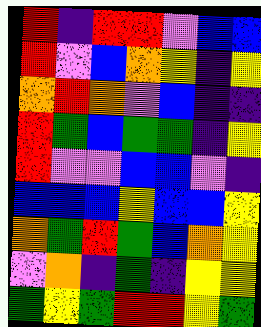[["red", "indigo", "red", "red", "violet", "blue", "blue"], ["red", "violet", "blue", "orange", "yellow", "indigo", "yellow"], ["orange", "red", "orange", "violet", "blue", "indigo", "indigo"], ["red", "green", "blue", "green", "green", "indigo", "yellow"], ["red", "violet", "violet", "blue", "blue", "violet", "indigo"], ["blue", "blue", "blue", "yellow", "blue", "blue", "yellow"], ["orange", "green", "red", "green", "blue", "orange", "yellow"], ["violet", "orange", "indigo", "green", "indigo", "yellow", "yellow"], ["green", "yellow", "green", "red", "red", "yellow", "green"]]